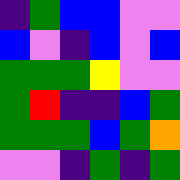[["indigo", "green", "blue", "blue", "violet", "violet"], ["blue", "violet", "indigo", "blue", "violet", "blue"], ["green", "green", "green", "yellow", "violet", "violet"], ["green", "red", "indigo", "indigo", "blue", "green"], ["green", "green", "green", "blue", "green", "orange"], ["violet", "violet", "indigo", "green", "indigo", "green"]]